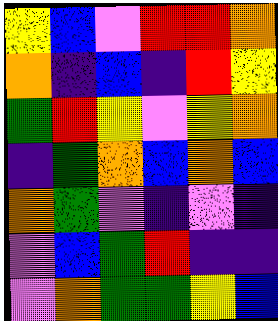[["yellow", "blue", "violet", "red", "red", "orange"], ["orange", "indigo", "blue", "indigo", "red", "yellow"], ["green", "red", "yellow", "violet", "yellow", "orange"], ["indigo", "green", "orange", "blue", "orange", "blue"], ["orange", "green", "violet", "indigo", "violet", "indigo"], ["violet", "blue", "green", "red", "indigo", "indigo"], ["violet", "orange", "green", "green", "yellow", "blue"]]